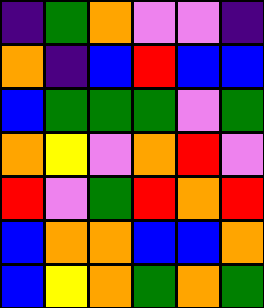[["indigo", "green", "orange", "violet", "violet", "indigo"], ["orange", "indigo", "blue", "red", "blue", "blue"], ["blue", "green", "green", "green", "violet", "green"], ["orange", "yellow", "violet", "orange", "red", "violet"], ["red", "violet", "green", "red", "orange", "red"], ["blue", "orange", "orange", "blue", "blue", "orange"], ["blue", "yellow", "orange", "green", "orange", "green"]]